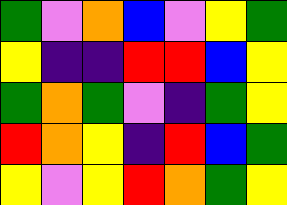[["green", "violet", "orange", "blue", "violet", "yellow", "green"], ["yellow", "indigo", "indigo", "red", "red", "blue", "yellow"], ["green", "orange", "green", "violet", "indigo", "green", "yellow"], ["red", "orange", "yellow", "indigo", "red", "blue", "green"], ["yellow", "violet", "yellow", "red", "orange", "green", "yellow"]]